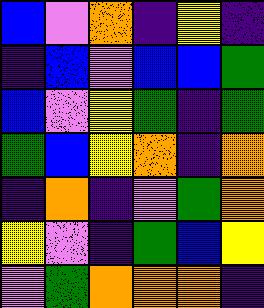[["blue", "violet", "orange", "indigo", "yellow", "indigo"], ["indigo", "blue", "violet", "blue", "blue", "green"], ["blue", "violet", "yellow", "green", "indigo", "green"], ["green", "blue", "yellow", "orange", "indigo", "orange"], ["indigo", "orange", "indigo", "violet", "green", "orange"], ["yellow", "violet", "indigo", "green", "blue", "yellow"], ["violet", "green", "orange", "orange", "orange", "indigo"]]